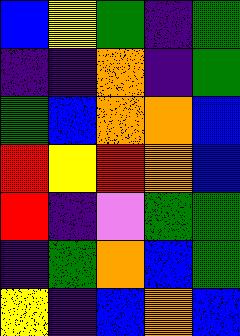[["blue", "yellow", "green", "indigo", "green"], ["indigo", "indigo", "orange", "indigo", "green"], ["green", "blue", "orange", "orange", "blue"], ["red", "yellow", "red", "orange", "blue"], ["red", "indigo", "violet", "green", "green"], ["indigo", "green", "orange", "blue", "green"], ["yellow", "indigo", "blue", "orange", "blue"]]